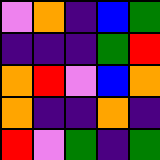[["violet", "orange", "indigo", "blue", "green"], ["indigo", "indigo", "indigo", "green", "red"], ["orange", "red", "violet", "blue", "orange"], ["orange", "indigo", "indigo", "orange", "indigo"], ["red", "violet", "green", "indigo", "green"]]